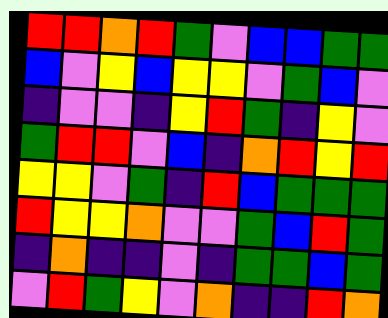[["red", "red", "orange", "red", "green", "violet", "blue", "blue", "green", "green"], ["blue", "violet", "yellow", "blue", "yellow", "yellow", "violet", "green", "blue", "violet"], ["indigo", "violet", "violet", "indigo", "yellow", "red", "green", "indigo", "yellow", "violet"], ["green", "red", "red", "violet", "blue", "indigo", "orange", "red", "yellow", "red"], ["yellow", "yellow", "violet", "green", "indigo", "red", "blue", "green", "green", "green"], ["red", "yellow", "yellow", "orange", "violet", "violet", "green", "blue", "red", "green"], ["indigo", "orange", "indigo", "indigo", "violet", "indigo", "green", "green", "blue", "green"], ["violet", "red", "green", "yellow", "violet", "orange", "indigo", "indigo", "red", "orange"]]